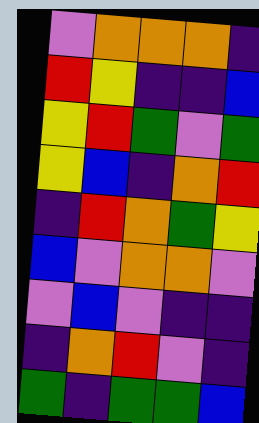[["violet", "orange", "orange", "orange", "indigo"], ["red", "yellow", "indigo", "indigo", "blue"], ["yellow", "red", "green", "violet", "green"], ["yellow", "blue", "indigo", "orange", "red"], ["indigo", "red", "orange", "green", "yellow"], ["blue", "violet", "orange", "orange", "violet"], ["violet", "blue", "violet", "indigo", "indigo"], ["indigo", "orange", "red", "violet", "indigo"], ["green", "indigo", "green", "green", "blue"]]